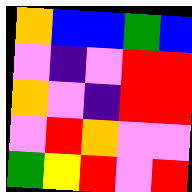[["orange", "blue", "blue", "green", "blue"], ["violet", "indigo", "violet", "red", "red"], ["orange", "violet", "indigo", "red", "red"], ["violet", "red", "orange", "violet", "violet"], ["green", "yellow", "red", "violet", "red"]]